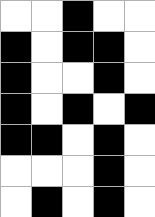[["white", "white", "black", "white", "white"], ["black", "white", "black", "black", "white"], ["black", "white", "white", "black", "white"], ["black", "white", "black", "white", "black"], ["black", "black", "white", "black", "white"], ["white", "white", "white", "black", "white"], ["white", "black", "white", "black", "white"]]